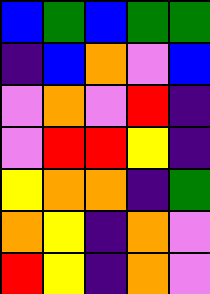[["blue", "green", "blue", "green", "green"], ["indigo", "blue", "orange", "violet", "blue"], ["violet", "orange", "violet", "red", "indigo"], ["violet", "red", "red", "yellow", "indigo"], ["yellow", "orange", "orange", "indigo", "green"], ["orange", "yellow", "indigo", "orange", "violet"], ["red", "yellow", "indigo", "orange", "violet"]]